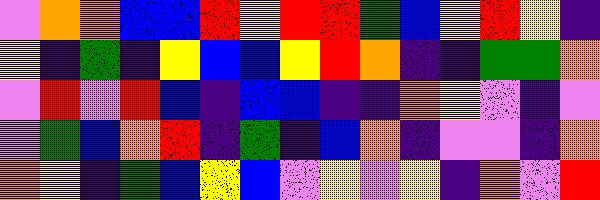[["violet", "orange", "orange", "blue", "blue", "red", "yellow", "red", "red", "green", "blue", "yellow", "red", "yellow", "indigo"], ["yellow", "indigo", "green", "indigo", "yellow", "blue", "blue", "yellow", "red", "orange", "indigo", "indigo", "green", "green", "orange"], ["violet", "red", "violet", "red", "blue", "indigo", "blue", "blue", "indigo", "indigo", "orange", "yellow", "violet", "indigo", "violet"], ["violet", "green", "blue", "orange", "red", "indigo", "green", "indigo", "blue", "orange", "indigo", "violet", "violet", "indigo", "orange"], ["orange", "yellow", "indigo", "green", "blue", "yellow", "blue", "violet", "yellow", "violet", "yellow", "indigo", "orange", "violet", "red"]]